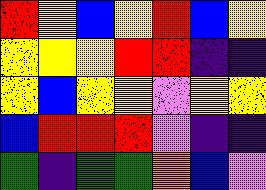[["red", "yellow", "blue", "yellow", "red", "blue", "yellow"], ["yellow", "yellow", "yellow", "red", "red", "indigo", "indigo"], ["yellow", "blue", "yellow", "yellow", "violet", "yellow", "yellow"], ["blue", "red", "red", "red", "violet", "indigo", "indigo"], ["green", "indigo", "green", "green", "orange", "blue", "violet"]]